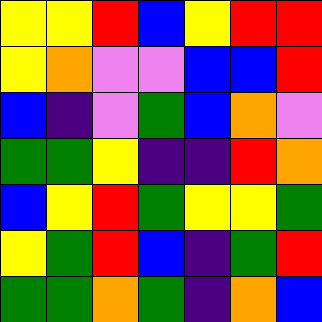[["yellow", "yellow", "red", "blue", "yellow", "red", "red"], ["yellow", "orange", "violet", "violet", "blue", "blue", "red"], ["blue", "indigo", "violet", "green", "blue", "orange", "violet"], ["green", "green", "yellow", "indigo", "indigo", "red", "orange"], ["blue", "yellow", "red", "green", "yellow", "yellow", "green"], ["yellow", "green", "red", "blue", "indigo", "green", "red"], ["green", "green", "orange", "green", "indigo", "orange", "blue"]]